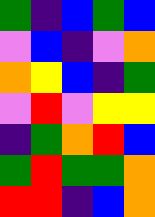[["green", "indigo", "blue", "green", "blue"], ["violet", "blue", "indigo", "violet", "orange"], ["orange", "yellow", "blue", "indigo", "green"], ["violet", "red", "violet", "yellow", "yellow"], ["indigo", "green", "orange", "red", "blue"], ["green", "red", "green", "green", "orange"], ["red", "red", "indigo", "blue", "orange"]]